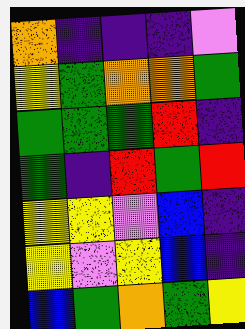[["orange", "indigo", "indigo", "indigo", "violet"], ["yellow", "green", "orange", "orange", "green"], ["green", "green", "green", "red", "indigo"], ["green", "indigo", "red", "green", "red"], ["yellow", "yellow", "violet", "blue", "indigo"], ["yellow", "violet", "yellow", "blue", "indigo"], ["blue", "green", "orange", "green", "yellow"]]